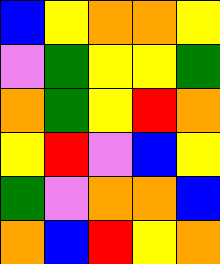[["blue", "yellow", "orange", "orange", "yellow"], ["violet", "green", "yellow", "yellow", "green"], ["orange", "green", "yellow", "red", "orange"], ["yellow", "red", "violet", "blue", "yellow"], ["green", "violet", "orange", "orange", "blue"], ["orange", "blue", "red", "yellow", "orange"]]